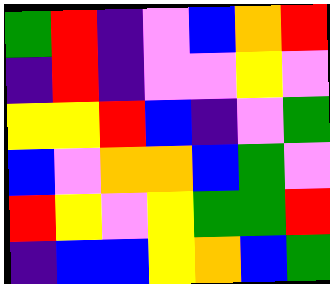[["green", "red", "indigo", "violet", "blue", "orange", "red"], ["indigo", "red", "indigo", "violet", "violet", "yellow", "violet"], ["yellow", "yellow", "red", "blue", "indigo", "violet", "green"], ["blue", "violet", "orange", "orange", "blue", "green", "violet"], ["red", "yellow", "violet", "yellow", "green", "green", "red"], ["indigo", "blue", "blue", "yellow", "orange", "blue", "green"]]